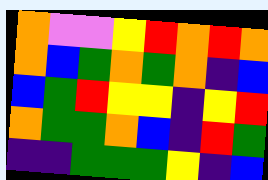[["orange", "violet", "violet", "yellow", "red", "orange", "red", "orange"], ["orange", "blue", "green", "orange", "green", "orange", "indigo", "blue"], ["blue", "green", "red", "yellow", "yellow", "indigo", "yellow", "red"], ["orange", "green", "green", "orange", "blue", "indigo", "red", "green"], ["indigo", "indigo", "green", "green", "green", "yellow", "indigo", "blue"]]